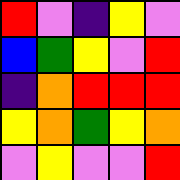[["red", "violet", "indigo", "yellow", "violet"], ["blue", "green", "yellow", "violet", "red"], ["indigo", "orange", "red", "red", "red"], ["yellow", "orange", "green", "yellow", "orange"], ["violet", "yellow", "violet", "violet", "red"]]